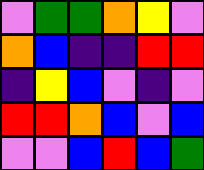[["violet", "green", "green", "orange", "yellow", "violet"], ["orange", "blue", "indigo", "indigo", "red", "red"], ["indigo", "yellow", "blue", "violet", "indigo", "violet"], ["red", "red", "orange", "blue", "violet", "blue"], ["violet", "violet", "blue", "red", "blue", "green"]]